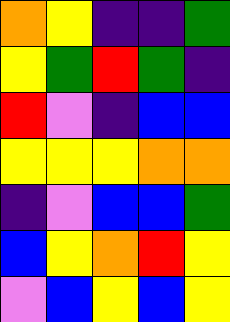[["orange", "yellow", "indigo", "indigo", "green"], ["yellow", "green", "red", "green", "indigo"], ["red", "violet", "indigo", "blue", "blue"], ["yellow", "yellow", "yellow", "orange", "orange"], ["indigo", "violet", "blue", "blue", "green"], ["blue", "yellow", "orange", "red", "yellow"], ["violet", "blue", "yellow", "blue", "yellow"]]